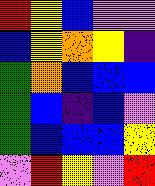[["red", "yellow", "blue", "violet", "violet"], ["blue", "yellow", "orange", "yellow", "indigo"], ["green", "orange", "blue", "blue", "blue"], ["green", "blue", "indigo", "blue", "violet"], ["green", "blue", "blue", "blue", "yellow"], ["violet", "red", "yellow", "violet", "red"]]